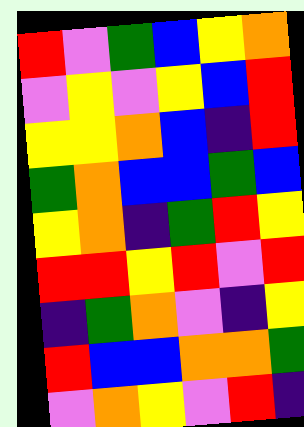[["red", "violet", "green", "blue", "yellow", "orange"], ["violet", "yellow", "violet", "yellow", "blue", "red"], ["yellow", "yellow", "orange", "blue", "indigo", "red"], ["green", "orange", "blue", "blue", "green", "blue"], ["yellow", "orange", "indigo", "green", "red", "yellow"], ["red", "red", "yellow", "red", "violet", "red"], ["indigo", "green", "orange", "violet", "indigo", "yellow"], ["red", "blue", "blue", "orange", "orange", "green"], ["violet", "orange", "yellow", "violet", "red", "indigo"]]